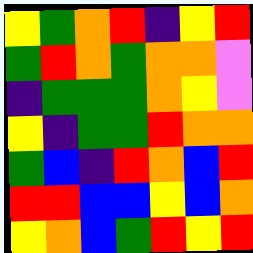[["yellow", "green", "orange", "red", "indigo", "yellow", "red"], ["green", "red", "orange", "green", "orange", "orange", "violet"], ["indigo", "green", "green", "green", "orange", "yellow", "violet"], ["yellow", "indigo", "green", "green", "red", "orange", "orange"], ["green", "blue", "indigo", "red", "orange", "blue", "red"], ["red", "red", "blue", "blue", "yellow", "blue", "orange"], ["yellow", "orange", "blue", "green", "red", "yellow", "red"]]